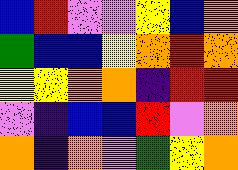[["blue", "red", "violet", "violet", "yellow", "blue", "orange"], ["green", "blue", "blue", "yellow", "orange", "red", "orange"], ["yellow", "yellow", "orange", "orange", "indigo", "red", "red"], ["violet", "indigo", "blue", "blue", "red", "violet", "orange"], ["orange", "indigo", "orange", "violet", "green", "yellow", "orange"]]